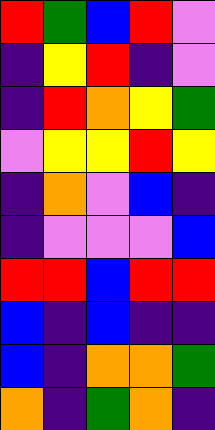[["red", "green", "blue", "red", "violet"], ["indigo", "yellow", "red", "indigo", "violet"], ["indigo", "red", "orange", "yellow", "green"], ["violet", "yellow", "yellow", "red", "yellow"], ["indigo", "orange", "violet", "blue", "indigo"], ["indigo", "violet", "violet", "violet", "blue"], ["red", "red", "blue", "red", "red"], ["blue", "indigo", "blue", "indigo", "indigo"], ["blue", "indigo", "orange", "orange", "green"], ["orange", "indigo", "green", "orange", "indigo"]]